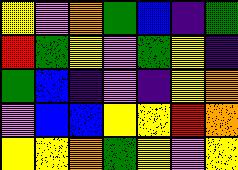[["yellow", "violet", "orange", "green", "blue", "indigo", "green"], ["red", "green", "yellow", "violet", "green", "yellow", "indigo"], ["green", "blue", "indigo", "violet", "indigo", "yellow", "orange"], ["violet", "blue", "blue", "yellow", "yellow", "red", "orange"], ["yellow", "yellow", "orange", "green", "yellow", "violet", "yellow"]]